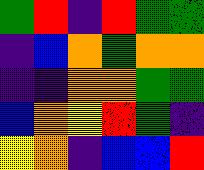[["green", "red", "indigo", "red", "green", "green"], ["indigo", "blue", "orange", "green", "orange", "orange"], ["indigo", "indigo", "orange", "orange", "green", "green"], ["blue", "orange", "yellow", "red", "green", "indigo"], ["yellow", "orange", "indigo", "blue", "blue", "red"]]